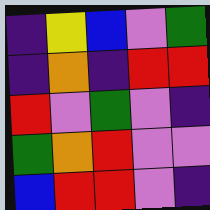[["indigo", "yellow", "blue", "violet", "green"], ["indigo", "orange", "indigo", "red", "red"], ["red", "violet", "green", "violet", "indigo"], ["green", "orange", "red", "violet", "violet"], ["blue", "red", "red", "violet", "indigo"]]